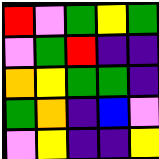[["red", "violet", "green", "yellow", "green"], ["violet", "green", "red", "indigo", "indigo"], ["orange", "yellow", "green", "green", "indigo"], ["green", "orange", "indigo", "blue", "violet"], ["violet", "yellow", "indigo", "indigo", "yellow"]]